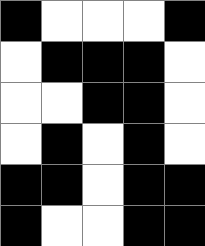[["black", "white", "white", "white", "black"], ["white", "black", "black", "black", "white"], ["white", "white", "black", "black", "white"], ["white", "black", "white", "black", "white"], ["black", "black", "white", "black", "black"], ["black", "white", "white", "black", "black"]]